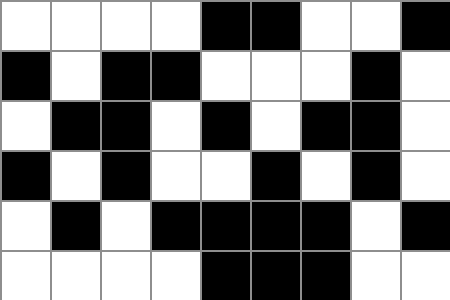[["white", "white", "white", "white", "black", "black", "white", "white", "black"], ["black", "white", "black", "black", "white", "white", "white", "black", "white"], ["white", "black", "black", "white", "black", "white", "black", "black", "white"], ["black", "white", "black", "white", "white", "black", "white", "black", "white"], ["white", "black", "white", "black", "black", "black", "black", "white", "black"], ["white", "white", "white", "white", "black", "black", "black", "white", "white"]]